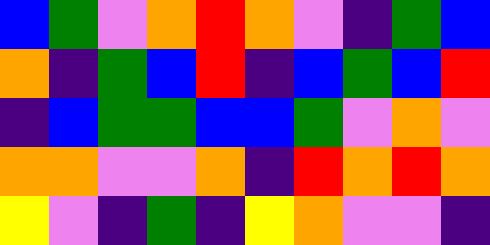[["blue", "green", "violet", "orange", "red", "orange", "violet", "indigo", "green", "blue"], ["orange", "indigo", "green", "blue", "red", "indigo", "blue", "green", "blue", "red"], ["indigo", "blue", "green", "green", "blue", "blue", "green", "violet", "orange", "violet"], ["orange", "orange", "violet", "violet", "orange", "indigo", "red", "orange", "red", "orange"], ["yellow", "violet", "indigo", "green", "indigo", "yellow", "orange", "violet", "violet", "indigo"]]